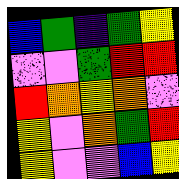[["blue", "green", "indigo", "green", "yellow"], ["violet", "violet", "green", "red", "red"], ["red", "orange", "yellow", "orange", "violet"], ["yellow", "violet", "orange", "green", "red"], ["yellow", "violet", "violet", "blue", "yellow"]]